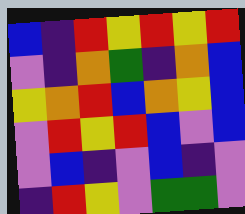[["blue", "indigo", "red", "yellow", "red", "yellow", "red"], ["violet", "indigo", "orange", "green", "indigo", "orange", "blue"], ["yellow", "orange", "red", "blue", "orange", "yellow", "blue"], ["violet", "red", "yellow", "red", "blue", "violet", "blue"], ["violet", "blue", "indigo", "violet", "blue", "indigo", "violet"], ["indigo", "red", "yellow", "violet", "green", "green", "violet"]]